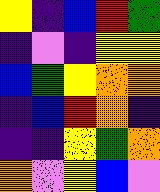[["yellow", "indigo", "blue", "red", "green"], ["indigo", "violet", "indigo", "yellow", "yellow"], ["blue", "green", "yellow", "orange", "orange"], ["indigo", "blue", "red", "orange", "indigo"], ["indigo", "indigo", "yellow", "green", "orange"], ["orange", "violet", "yellow", "blue", "violet"]]